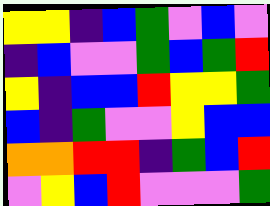[["yellow", "yellow", "indigo", "blue", "green", "violet", "blue", "violet"], ["indigo", "blue", "violet", "violet", "green", "blue", "green", "red"], ["yellow", "indigo", "blue", "blue", "red", "yellow", "yellow", "green"], ["blue", "indigo", "green", "violet", "violet", "yellow", "blue", "blue"], ["orange", "orange", "red", "red", "indigo", "green", "blue", "red"], ["violet", "yellow", "blue", "red", "violet", "violet", "violet", "green"]]